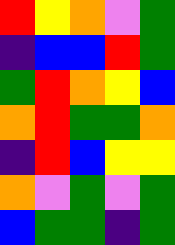[["red", "yellow", "orange", "violet", "green"], ["indigo", "blue", "blue", "red", "green"], ["green", "red", "orange", "yellow", "blue"], ["orange", "red", "green", "green", "orange"], ["indigo", "red", "blue", "yellow", "yellow"], ["orange", "violet", "green", "violet", "green"], ["blue", "green", "green", "indigo", "green"]]